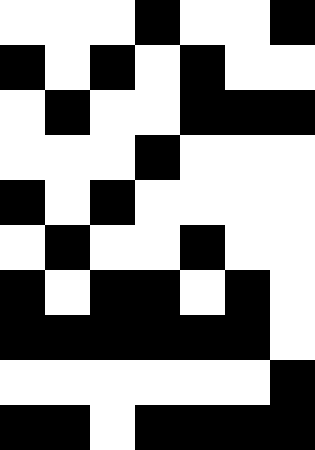[["white", "white", "white", "black", "white", "white", "black"], ["black", "white", "black", "white", "black", "white", "white"], ["white", "black", "white", "white", "black", "black", "black"], ["white", "white", "white", "black", "white", "white", "white"], ["black", "white", "black", "white", "white", "white", "white"], ["white", "black", "white", "white", "black", "white", "white"], ["black", "white", "black", "black", "white", "black", "white"], ["black", "black", "black", "black", "black", "black", "white"], ["white", "white", "white", "white", "white", "white", "black"], ["black", "black", "white", "black", "black", "black", "black"]]